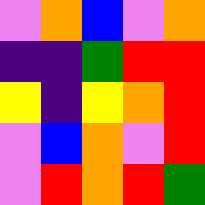[["violet", "orange", "blue", "violet", "orange"], ["indigo", "indigo", "green", "red", "red"], ["yellow", "indigo", "yellow", "orange", "red"], ["violet", "blue", "orange", "violet", "red"], ["violet", "red", "orange", "red", "green"]]